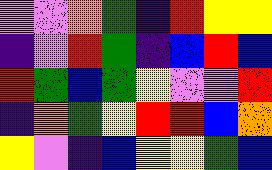[["violet", "violet", "orange", "green", "indigo", "red", "yellow", "yellow"], ["indigo", "violet", "red", "green", "indigo", "blue", "red", "blue"], ["red", "green", "blue", "green", "yellow", "violet", "violet", "red"], ["indigo", "orange", "green", "yellow", "red", "red", "blue", "orange"], ["yellow", "violet", "indigo", "blue", "yellow", "yellow", "green", "blue"]]